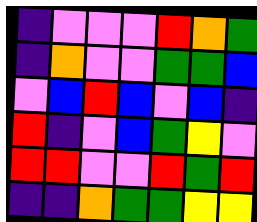[["indigo", "violet", "violet", "violet", "red", "orange", "green"], ["indigo", "orange", "violet", "violet", "green", "green", "blue"], ["violet", "blue", "red", "blue", "violet", "blue", "indigo"], ["red", "indigo", "violet", "blue", "green", "yellow", "violet"], ["red", "red", "violet", "violet", "red", "green", "red"], ["indigo", "indigo", "orange", "green", "green", "yellow", "yellow"]]